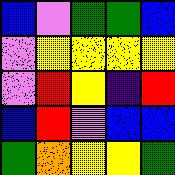[["blue", "violet", "green", "green", "blue"], ["violet", "yellow", "yellow", "yellow", "yellow"], ["violet", "red", "yellow", "indigo", "red"], ["blue", "red", "violet", "blue", "blue"], ["green", "orange", "yellow", "yellow", "green"]]